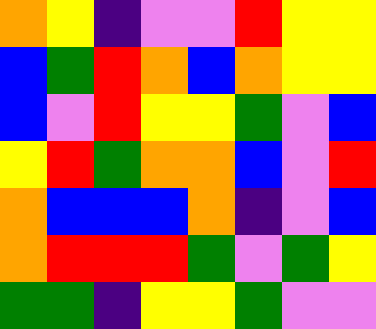[["orange", "yellow", "indigo", "violet", "violet", "red", "yellow", "yellow"], ["blue", "green", "red", "orange", "blue", "orange", "yellow", "yellow"], ["blue", "violet", "red", "yellow", "yellow", "green", "violet", "blue"], ["yellow", "red", "green", "orange", "orange", "blue", "violet", "red"], ["orange", "blue", "blue", "blue", "orange", "indigo", "violet", "blue"], ["orange", "red", "red", "red", "green", "violet", "green", "yellow"], ["green", "green", "indigo", "yellow", "yellow", "green", "violet", "violet"]]